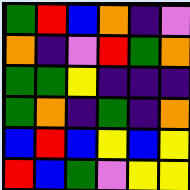[["green", "red", "blue", "orange", "indigo", "violet"], ["orange", "indigo", "violet", "red", "green", "orange"], ["green", "green", "yellow", "indigo", "indigo", "indigo"], ["green", "orange", "indigo", "green", "indigo", "orange"], ["blue", "red", "blue", "yellow", "blue", "yellow"], ["red", "blue", "green", "violet", "yellow", "yellow"]]